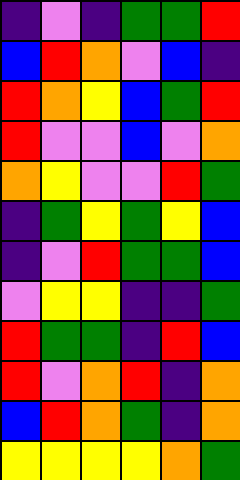[["indigo", "violet", "indigo", "green", "green", "red"], ["blue", "red", "orange", "violet", "blue", "indigo"], ["red", "orange", "yellow", "blue", "green", "red"], ["red", "violet", "violet", "blue", "violet", "orange"], ["orange", "yellow", "violet", "violet", "red", "green"], ["indigo", "green", "yellow", "green", "yellow", "blue"], ["indigo", "violet", "red", "green", "green", "blue"], ["violet", "yellow", "yellow", "indigo", "indigo", "green"], ["red", "green", "green", "indigo", "red", "blue"], ["red", "violet", "orange", "red", "indigo", "orange"], ["blue", "red", "orange", "green", "indigo", "orange"], ["yellow", "yellow", "yellow", "yellow", "orange", "green"]]